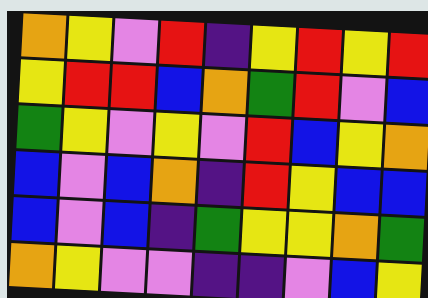[["orange", "yellow", "violet", "red", "indigo", "yellow", "red", "yellow", "red"], ["yellow", "red", "red", "blue", "orange", "green", "red", "violet", "blue"], ["green", "yellow", "violet", "yellow", "violet", "red", "blue", "yellow", "orange"], ["blue", "violet", "blue", "orange", "indigo", "red", "yellow", "blue", "blue"], ["blue", "violet", "blue", "indigo", "green", "yellow", "yellow", "orange", "green"], ["orange", "yellow", "violet", "violet", "indigo", "indigo", "violet", "blue", "yellow"]]